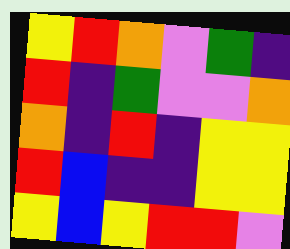[["yellow", "red", "orange", "violet", "green", "indigo"], ["red", "indigo", "green", "violet", "violet", "orange"], ["orange", "indigo", "red", "indigo", "yellow", "yellow"], ["red", "blue", "indigo", "indigo", "yellow", "yellow"], ["yellow", "blue", "yellow", "red", "red", "violet"]]